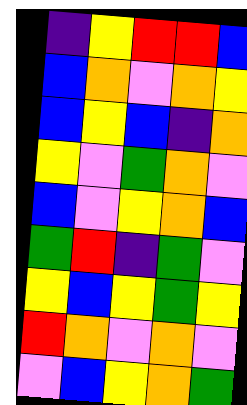[["indigo", "yellow", "red", "red", "blue"], ["blue", "orange", "violet", "orange", "yellow"], ["blue", "yellow", "blue", "indigo", "orange"], ["yellow", "violet", "green", "orange", "violet"], ["blue", "violet", "yellow", "orange", "blue"], ["green", "red", "indigo", "green", "violet"], ["yellow", "blue", "yellow", "green", "yellow"], ["red", "orange", "violet", "orange", "violet"], ["violet", "blue", "yellow", "orange", "green"]]